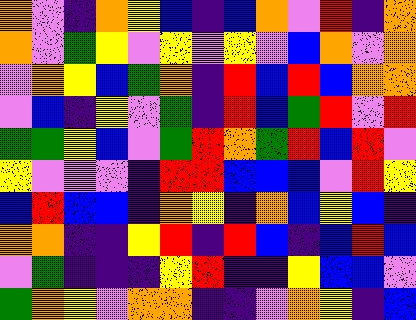[["orange", "violet", "indigo", "orange", "yellow", "blue", "indigo", "blue", "orange", "violet", "red", "indigo", "orange"], ["orange", "violet", "green", "yellow", "violet", "yellow", "violet", "yellow", "violet", "blue", "orange", "violet", "orange"], ["violet", "orange", "yellow", "blue", "green", "orange", "indigo", "red", "blue", "red", "blue", "orange", "orange"], ["violet", "blue", "indigo", "yellow", "violet", "green", "indigo", "red", "blue", "green", "red", "violet", "red"], ["green", "green", "yellow", "blue", "violet", "green", "red", "orange", "green", "red", "blue", "red", "violet"], ["yellow", "violet", "violet", "violet", "indigo", "red", "red", "blue", "blue", "blue", "violet", "red", "yellow"], ["blue", "red", "blue", "blue", "indigo", "orange", "yellow", "indigo", "orange", "blue", "yellow", "blue", "indigo"], ["orange", "orange", "indigo", "indigo", "yellow", "red", "indigo", "red", "blue", "indigo", "blue", "red", "blue"], ["violet", "green", "indigo", "indigo", "indigo", "yellow", "red", "indigo", "indigo", "yellow", "blue", "blue", "violet"], ["green", "orange", "yellow", "violet", "orange", "orange", "indigo", "indigo", "violet", "orange", "yellow", "indigo", "blue"]]